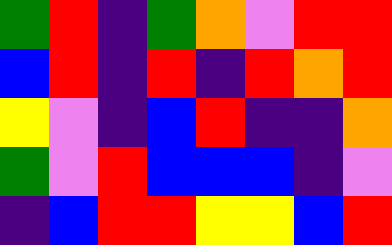[["green", "red", "indigo", "green", "orange", "violet", "red", "red"], ["blue", "red", "indigo", "red", "indigo", "red", "orange", "red"], ["yellow", "violet", "indigo", "blue", "red", "indigo", "indigo", "orange"], ["green", "violet", "red", "blue", "blue", "blue", "indigo", "violet"], ["indigo", "blue", "red", "red", "yellow", "yellow", "blue", "red"]]